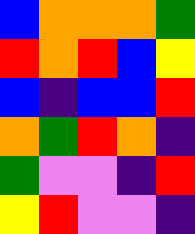[["blue", "orange", "orange", "orange", "green"], ["red", "orange", "red", "blue", "yellow"], ["blue", "indigo", "blue", "blue", "red"], ["orange", "green", "red", "orange", "indigo"], ["green", "violet", "violet", "indigo", "red"], ["yellow", "red", "violet", "violet", "indigo"]]